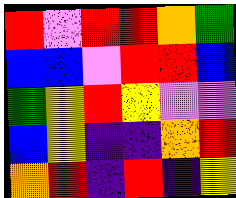[["red", "violet", "red", "red", "orange", "green"], ["blue", "blue", "violet", "red", "red", "blue"], ["green", "yellow", "red", "yellow", "violet", "violet"], ["blue", "yellow", "indigo", "indigo", "orange", "red"], ["orange", "red", "indigo", "red", "indigo", "yellow"]]